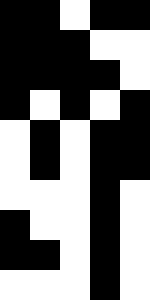[["black", "black", "white", "black", "black"], ["black", "black", "black", "white", "white"], ["black", "black", "black", "black", "white"], ["black", "white", "black", "white", "black"], ["white", "black", "white", "black", "black"], ["white", "black", "white", "black", "black"], ["white", "white", "white", "black", "white"], ["black", "white", "white", "black", "white"], ["black", "black", "white", "black", "white"], ["white", "white", "white", "black", "white"]]